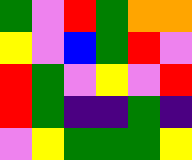[["green", "violet", "red", "green", "orange", "orange"], ["yellow", "violet", "blue", "green", "red", "violet"], ["red", "green", "violet", "yellow", "violet", "red"], ["red", "green", "indigo", "indigo", "green", "indigo"], ["violet", "yellow", "green", "green", "green", "yellow"]]